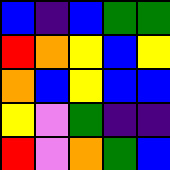[["blue", "indigo", "blue", "green", "green"], ["red", "orange", "yellow", "blue", "yellow"], ["orange", "blue", "yellow", "blue", "blue"], ["yellow", "violet", "green", "indigo", "indigo"], ["red", "violet", "orange", "green", "blue"]]